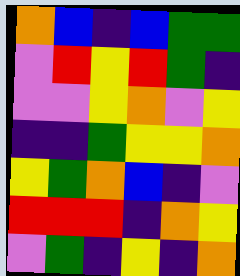[["orange", "blue", "indigo", "blue", "green", "green"], ["violet", "red", "yellow", "red", "green", "indigo"], ["violet", "violet", "yellow", "orange", "violet", "yellow"], ["indigo", "indigo", "green", "yellow", "yellow", "orange"], ["yellow", "green", "orange", "blue", "indigo", "violet"], ["red", "red", "red", "indigo", "orange", "yellow"], ["violet", "green", "indigo", "yellow", "indigo", "orange"]]